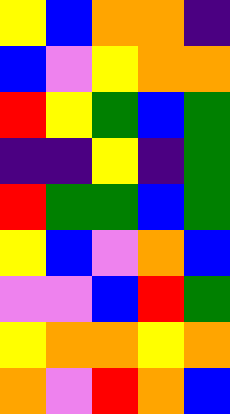[["yellow", "blue", "orange", "orange", "indigo"], ["blue", "violet", "yellow", "orange", "orange"], ["red", "yellow", "green", "blue", "green"], ["indigo", "indigo", "yellow", "indigo", "green"], ["red", "green", "green", "blue", "green"], ["yellow", "blue", "violet", "orange", "blue"], ["violet", "violet", "blue", "red", "green"], ["yellow", "orange", "orange", "yellow", "orange"], ["orange", "violet", "red", "orange", "blue"]]